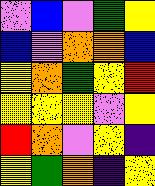[["violet", "blue", "violet", "green", "yellow"], ["blue", "violet", "orange", "orange", "blue"], ["yellow", "orange", "green", "yellow", "red"], ["yellow", "yellow", "yellow", "violet", "yellow"], ["red", "orange", "violet", "yellow", "indigo"], ["yellow", "green", "orange", "indigo", "yellow"]]